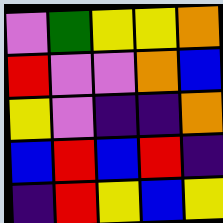[["violet", "green", "yellow", "yellow", "orange"], ["red", "violet", "violet", "orange", "blue"], ["yellow", "violet", "indigo", "indigo", "orange"], ["blue", "red", "blue", "red", "indigo"], ["indigo", "red", "yellow", "blue", "yellow"]]